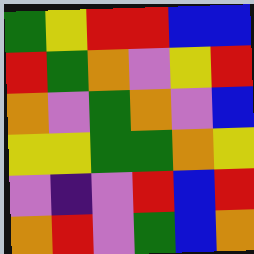[["green", "yellow", "red", "red", "blue", "blue"], ["red", "green", "orange", "violet", "yellow", "red"], ["orange", "violet", "green", "orange", "violet", "blue"], ["yellow", "yellow", "green", "green", "orange", "yellow"], ["violet", "indigo", "violet", "red", "blue", "red"], ["orange", "red", "violet", "green", "blue", "orange"]]